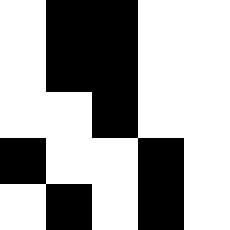[["white", "black", "black", "white", "white"], ["white", "black", "black", "white", "white"], ["white", "white", "black", "white", "white"], ["black", "white", "white", "black", "white"], ["white", "black", "white", "black", "white"]]